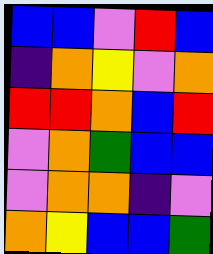[["blue", "blue", "violet", "red", "blue"], ["indigo", "orange", "yellow", "violet", "orange"], ["red", "red", "orange", "blue", "red"], ["violet", "orange", "green", "blue", "blue"], ["violet", "orange", "orange", "indigo", "violet"], ["orange", "yellow", "blue", "blue", "green"]]